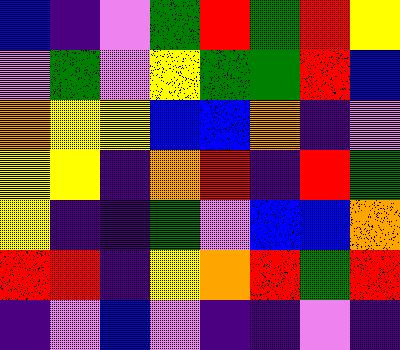[["blue", "indigo", "violet", "green", "red", "green", "red", "yellow"], ["violet", "green", "violet", "yellow", "green", "green", "red", "blue"], ["orange", "yellow", "yellow", "blue", "blue", "orange", "indigo", "violet"], ["yellow", "yellow", "indigo", "orange", "red", "indigo", "red", "green"], ["yellow", "indigo", "indigo", "green", "violet", "blue", "blue", "orange"], ["red", "red", "indigo", "yellow", "orange", "red", "green", "red"], ["indigo", "violet", "blue", "violet", "indigo", "indigo", "violet", "indigo"]]